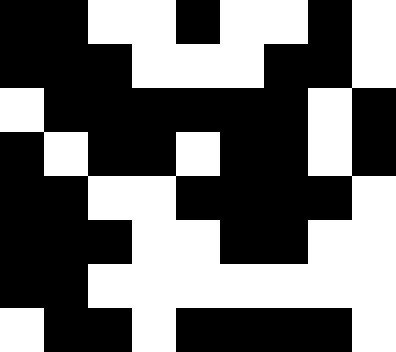[["black", "black", "white", "white", "black", "white", "white", "black", "white"], ["black", "black", "black", "white", "white", "white", "black", "black", "white"], ["white", "black", "black", "black", "black", "black", "black", "white", "black"], ["black", "white", "black", "black", "white", "black", "black", "white", "black"], ["black", "black", "white", "white", "black", "black", "black", "black", "white"], ["black", "black", "black", "white", "white", "black", "black", "white", "white"], ["black", "black", "white", "white", "white", "white", "white", "white", "white"], ["white", "black", "black", "white", "black", "black", "black", "black", "white"]]